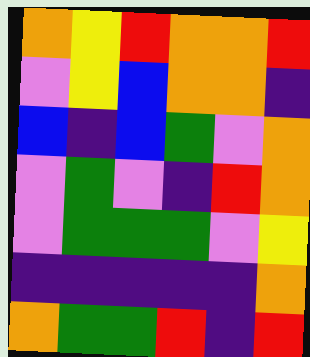[["orange", "yellow", "red", "orange", "orange", "red"], ["violet", "yellow", "blue", "orange", "orange", "indigo"], ["blue", "indigo", "blue", "green", "violet", "orange"], ["violet", "green", "violet", "indigo", "red", "orange"], ["violet", "green", "green", "green", "violet", "yellow"], ["indigo", "indigo", "indigo", "indigo", "indigo", "orange"], ["orange", "green", "green", "red", "indigo", "red"]]